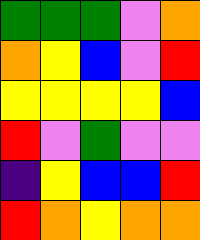[["green", "green", "green", "violet", "orange"], ["orange", "yellow", "blue", "violet", "red"], ["yellow", "yellow", "yellow", "yellow", "blue"], ["red", "violet", "green", "violet", "violet"], ["indigo", "yellow", "blue", "blue", "red"], ["red", "orange", "yellow", "orange", "orange"]]